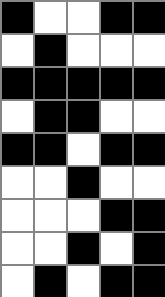[["black", "white", "white", "black", "black"], ["white", "black", "white", "white", "white"], ["black", "black", "black", "black", "black"], ["white", "black", "black", "white", "white"], ["black", "black", "white", "black", "black"], ["white", "white", "black", "white", "white"], ["white", "white", "white", "black", "black"], ["white", "white", "black", "white", "black"], ["white", "black", "white", "black", "black"]]